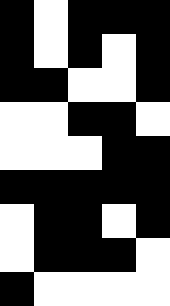[["black", "white", "black", "black", "black"], ["black", "white", "black", "white", "black"], ["black", "black", "white", "white", "black"], ["white", "white", "black", "black", "white"], ["white", "white", "white", "black", "black"], ["black", "black", "black", "black", "black"], ["white", "black", "black", "white", "black"], ["white", "black", "black", "black", "white"], ["black", "white", "white", "white", "white"]]